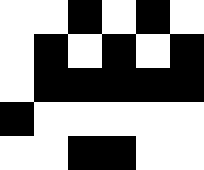[["white", "white", "black", "white", "black", "white"], ["white", "black", "white", "black", "white", "black"], ["white", "black", "black", "black", "black", "black"], ["black", "white", "white", "white", "white", "white"], ["white", "white", "black", "black", "white", "white"]]